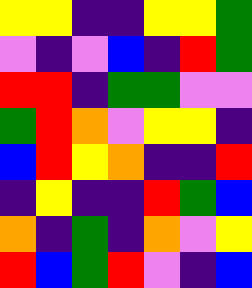[["yellow", "yellow", "indigo", "indigo", "yellow", "yellow", "green"], ["violet", "indigo", "violet", "blue", "indigo", "red", "green"], ["red", "red", "indigo", "green", "green", "violet", "violet"], ["green", "red", "orange", "violet", "yellow", "yellow", "indigo"], ["blue", "red", "yellow", "orange", "indigo", "indigo", "red"], ["indigo", "yellow", "indigo", "indigo", "red", "green", "blue"], ["orange", "indigo", "green", "indigo", "orange", "violet", "yellow"], ["red", "blue", "green", "red", "violet", "indigo", "blue"]]